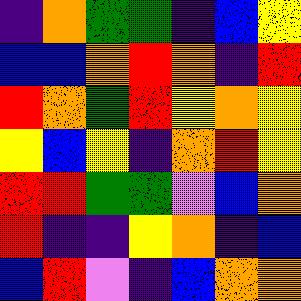[["indigo", "orange", "green", "green", "indigo", "blue", "yellow"], ["blue", "blue", "orange", "red", "orange", "indigo", "red"], ["red", "orange", "green", "red", "yellow", "orange", "yellow"], ["yellow", "blue", "yellow", "indigo", "orange", "red", "yellow"], ["red", "red", "green", "green", "violet", "blue", "orange"], ["red", "indigo", "indigo", "yellow", "orange", "indigo", "blue"], ["blue", "red", "violet", "indigo", "blue", "orange", "orange"]]